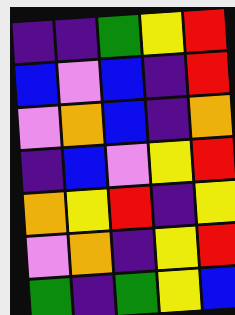[["indigo", "indigo", "green", "yellow", "red"], ["blue", "violet", "blue", "indigo", "red"], ["violet", "orange", "blue", "indigo", "orange"], ["indigo", "blue", "violet", "yellow", "red"], ["orange", "yellow", "red", "indigo", "yellow"], ["violet", "orange", "indigo", "yellow", "red"], ["green", "indigo", "green", "yellow", "blue"]]